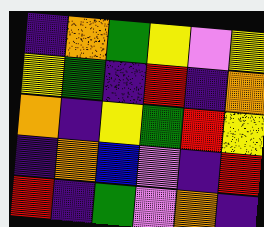[["indigo", "orange", "green", "yellow", "violet", "yellow"], ["yellow", "green", "indigo", "red", "indigo", "orange"], ["orange", "indigo", "yellow", "green", "red", "yellow"], ["indigo", "orange", "blue", "violet", "indigo", "red"], ["red", "indigo", "green", "violet", "orange", "indigo"]]